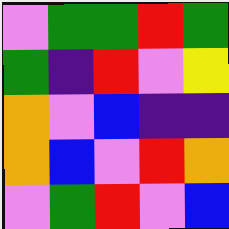[["violet", "green", "green", "red", "green"], ["green", "indigo", "red", "violet", "yellow"], ["orange", "violet", "blue", "indigo", "indigo"], ["orange", "blue", "violet", "red", "orange"], ["violet", "green", "red", "violet", "blue"]]